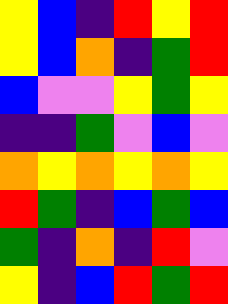[["yellow", "blue", "indigo", "red", "yellow", "red"], ["yellow", "blue", "orange", "indigo", "green", "red"], ["blue", "violet", "violet", "yellow", "green", "yellow"], ["indigo", "indigo", "green", "violet", "blue", "violet"], ["orange", "yellow", "orange", "yellow", "orange", "yellow"], ["red", "green", "indigo", "blue", "green", "blue"], ["green", "indigo", "orange", "indigo", "red", "violet"], ["yellow", "indigo", "blue", "red", "green", "red"]]